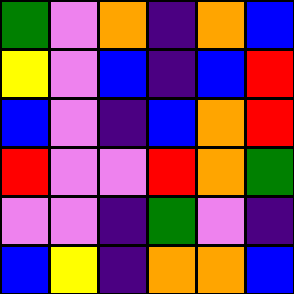[["green", "violet", "orange", "indigo", "orange", "blue"], ["yellow", "violet", "blue", "indigo", "blue", "red"], ["blue", "violet", "indigo", "blue", "orange", "red"], ["red", "violet", "violet", "red", "orange", "green"], ["violet", "violet", "indigo", "green", "violet", "indigo"], ["blue", "yellow", "indigo", "orange", "orange", "blue"]]